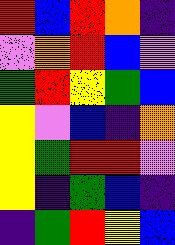[["red", "blue", "red", "orange", "indigo"], ["violet", "orange", "red", "blue", "violet"], ["green", "red", "yellow", "green", "blue"], ["yellow", "violet", "blue", "indigo", "orange"], ["yellow", "green", "red", "red", "violet"], ["yellow", "indigo", "green", "blue", "indigo"], ["indigo", "green", "red", "yellow", "blue"]]